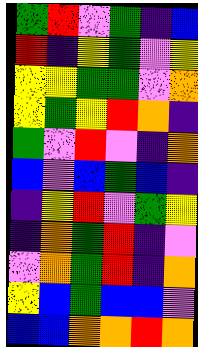[["green", "red", "violet", "green", "indigo", "blue"], ["red", "indigo", "yellow", "green", "violet", "yellow"], ["yellow", "yellow", "green", "green", "violet", "orange"], ["yellow", "green", "yellow", "red", "orange", "indigo"], ["green", "violet", "red", "violet", "indigo", "orange"], ["blue", "violet", "blue", "green", "blue", "indigo"], ["indigo", "yellow", "red", "violet", "green", "yellow"], ["indigo", "orange", "green", "red", "indigo", "violet"], ["violet", "orange", "green", "red", "indigo", "orange"], ["yellow", "blue", "green", "blue", "blue", "violet"], ["blue", "blue", "orange", "orange", "red", "orange"]]